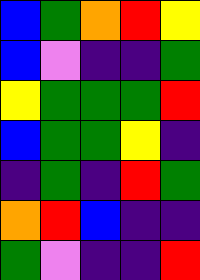[["blue", "green", "orange", "red", "yellow"], ["blue", "violet", "indigo", "indigo", "green"], ["yellow", "green", "green", "green", "red"], ["blue", "green", "green", "yellow", "indigo"], ["indigo", "green", "indigo", "red", "green"], ["orange", "red", "blue", "indigo", "indigo"], ["green", "violet", "indigo", "indigo", "red"]]